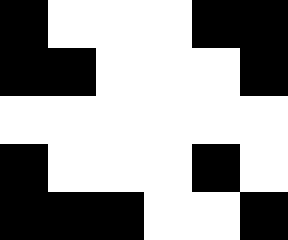[["black", "white", "white", "white", "black", "black"], ["black", "black", "white", "white", "white", "black"], ["white", "white", "white", "white", "white", "white"], ["black", "white", "white", "white", "black", "white"], ["black", "black", "black", "white", "white", "black"]]